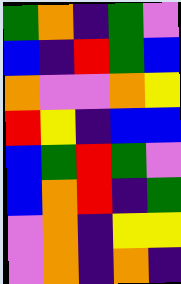[["green", "orange", "indigo", "green", "violet"], ["blue", "indigo", "red", "green", "blue"], ["orange", "violet", "violet", "orange", "yellow"], ["red", "yellow", "indigo", "blue", "blue"], ["blue", "green", "red", "green", "violet"], ["blue", "orange", "red", "indigo", "green"], ["violet", "orange", "indigo", "yellow", "yellow"], ["violet", "orange", "indigo", "orange", "indigo"]]